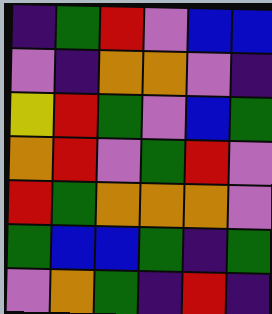[["indigo", "green", "red", "violet", "blue", "blue"], ["violet", "indigo", "orange", "orange", "violet", "indigo"], ["yellow", "red", "green", "violet", "blue", "green"], ["orange", "red", "violet", "green", "red", "violet"], ["red", "green", "orange", "orange", "orange", "violet"], ["green", "blue", "blue", "green", "indigo", "green"], ["violet", "orange", "green", "indigo", "red", "indigo"]]